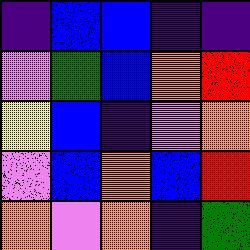[["indigo", "blue", "blue", "indigo", "indigo"], ["violet", "green", "blue", "orange", "red"], ["yellow", "blue", "indigo", "violet", "orange"], ["violet", "blue", "orange", "blue", "red"], ["orange", "violet", "orange", "indigo", "green"]]